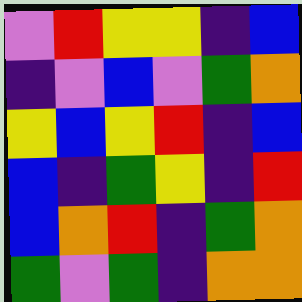[["violet", "red", "yellow", "yellow", "indigo", "blue"], ["indigo", "violet", "blue", "violet", "green", "orange"], ["yellow", "blue", "yellow", "red", "indigo", "blue"], ["blue", "indigo", "green", "yellow", "indigo", "red"], ["blue", "orange", "red", "indigo", "green", "orange"], ["green", "violet", "green", "indigo", "orange", "orange"]]